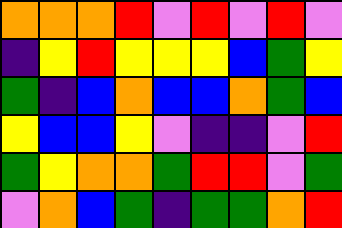[["orange", "orange", "orange", "red", "violet", "red", "violet", "red", "violet"], ["indigo", "yellow", "red", "yellow", "yellow", "yellow", "blue", "green", "yellow"], ["green", "indigo", "blue", "orange", "blue", "blue", "orange", "green", "blue"], ["yellow", "blue", "blue", "yellow", "violet", "indigo", "indigo", "violet", "red"], ["green", "yellow", "orange", "orange", "green", "red", "red", "violet", "green"], ["violet", "orange", "blue", "green", "indigo", "green", "green", "orange", "red"]]